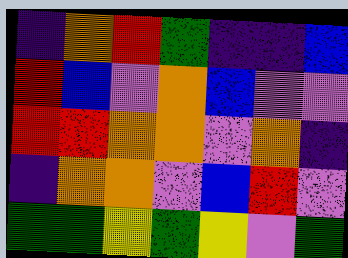[["indigo", "orange", "red", "green", "indigo", "indigo", "blue"], ["red", "blue", "violet", "orange", "blue", "violet", "violet"], ["red", "red", "orange", "orange", "violet", "orange", "indigo"], ["indigo", "orange", "orange", "violet", "blue", "red", "violet"], ["green", "green", "yellow", "green", "yellow", "violet", "green"]]